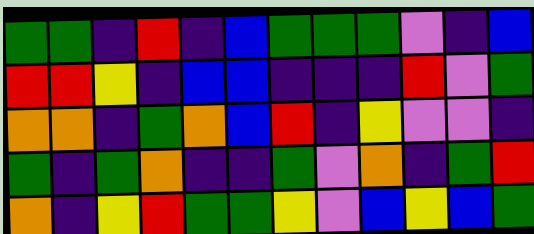[["green", "green", "indigo", "red", "indigo", "blue", "green", "green", "green", "violet", "indigo", "blue"], ["red", "red", "yellow", "indigo", "blue", "blue", "indigo", "indigo", "indigo", "red", "violet", "green"], ["orange", "orange", "indigo", "green", "orange", "blue", "red", "indigo", "yellow", "violet", "violet", "indigo"], ["green", "indigo", "green", "orange", "indigo", "indigo", "green", "violet", "orange", "indigo", "green", "red"], ["orange", "indigo", "yellow", "red", "green", "green", "yellow", "violet", "blue", "yellow", "blue", "green"]]